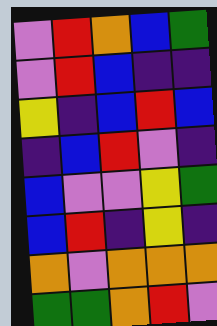[["violet", "red", "orange", "blue", "green"], ["violet", "red", "blue", "indigo", "indigo"], ["yellow", "indigo", "blue", "red", "blue"], ["indigo", "blue", "red", "violet", "indigo"], ["blue", "violet", "violet", "yellow", "green"], ["blue", "red", "indigo", "yellow", "indigo"], ["orange", "violet", "orange", "orange", "orange"], ["green", "green", "orange", "red", "violet"]]